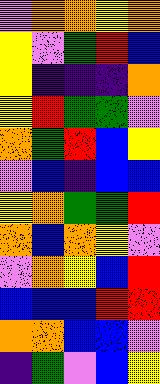[["violet", "orange", "orange", "yellow", "orange"], ["yellow", "violet", "green", "red", "blue"], ["yellow", "indigo", "indigo", "indigo", "orange"], ["yellow", "red", "green", "green", "violet"], ["orange", "green", "red", "blue", "yellow"], ["violet", "blue", "indigo", "blue", "blue"], ["yellow", "orange", "green", "green", "red"], ["orange", "blue", "orange", "yellow", "violet"], ["violet", "orange", "yellow", "blue", "red"], ["blue", "blue", "blue", "red", "red"], ["orange", "orange", "blue", "blue", "violet"], ["indigo", "green", "violet", "blue", "yellow"]]